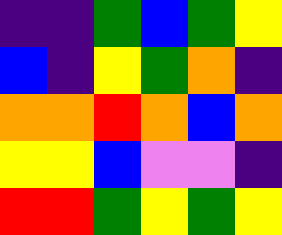[["indigo", "indigo", "green", "blue", "green", "yellow"], ["blue", "indigo", "yellow", "green", "orange", "indigo"], ["orange", "orange", "red", "orange", "blue", "orange"], ["yellow", "yellow", "blue", "violet", "violet", "indigo"], ["red", "red", "green", "yellow", "green", "yellow"]]